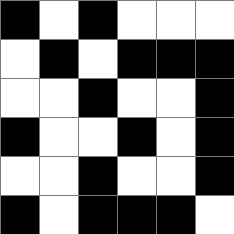[["black", "white", "black", "white", "white", "white"], ["white", "black", "white", "black", "black", "black"], ["white", "white", "black", "white", "white", "black"], ["black", "white", "white", "black", "white", "black"], ["white", "white", "black", "white", "white", "black"], ["black", "white", "black", "black", "black", "white"]]